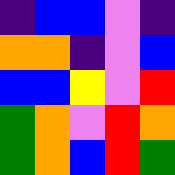[["indigo", "blue", "blue", "violet", "indigo"], ["orange", "orange", "indigo", "violet", "blue"], ["blue", "blue", "yellow", "violet", "red"], ["green", "orange", "violet", "red", "orange"], ["green", "orange", "blue", "red", "green"]]